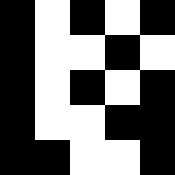[["black", "white", "black", "white", "black"], ["black", "white", "white", "black", "white"], ["black", "white", "black", "white", "black"], ["black", "white", "white", "black", "black"], ["black", "black", "white", "white", "black"]]